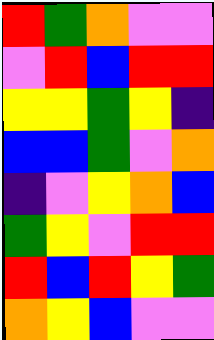[["red", "green", "orange", "violet", "violet"], ["violet", "red", "blue", "red", "red"], ["yellow", "yellow", "green", "yellow", "indigo"], ["blue", "blue", "green", "violet", "orange"], ["indigo", "violet", "yellow", "orange", "blue"], ["green", "yellow", "violet", "red", "red"], ["red", "blue", "red", "yellow", "green"], ["orange", "yellow", "blue", "violet", "violet"]]